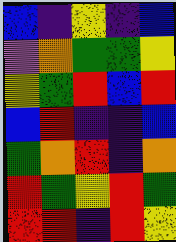[["blue", "indigo", "yellow", "indigo", "blue"], ["violet", "orange", "green", "green", "yellow"], ["yellow", "green", "red", "blue", "red"], ["blue", "red", "indigo", "indigo", "blue"], ["green", "orange", "red", "indigo", "orange"], ["red", "green", "yellow", "red", "green"], ["red", "red", "indigo", "red", "yellow"]]